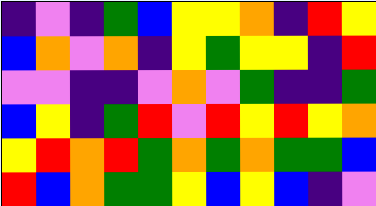[["indigo", "violet", "indigo", "green", "blue", "yellow", "yellow", "orange", "indigo", "red", "yellow"], ["blue", "orange", "violet", "orange", "indigo", "yellow", "green", "yellow", "yellow", "indigo", "red"], ["violet", "violet", "indigo", "indigo", "violet", "orange", "violet", "green", "indigo", "indigo", "green"], ["blue", "yellow", "indigo", "green", "red", "violet", "red", "yellow", "red", "yellow", "orange"], ["yellow", "red", "orange", "red", "green", "orange", "green", "orange", "green", "green", "blue"], ["red", "blue", "orange", "green", "green", "yellow", "blue", "yellow", "blue", "indigo", "violet"]]